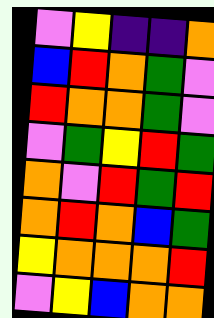[["violet", "yellow", "indigo", "indigo", "orange"], ["blue", "red", "orange", "green", "violet"], ["red", "orange", "orange", "green", "violet"], ["violet", "green", "yellow", "red", "green"], ["orange", "violet", "red", "green", "red"], ["orange", "red", "orange", "blue", "green"], ["yellow", "orange", "orange", "orange", "red"], ["violet", "yellow", "blue", "orange", "orange"]]